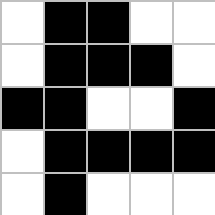[["white", "black", "black", "white", "white"], ["white", "black", "black", "black", "white"], ["black", "black", "white", "white", "black"], ["white", "black", "black", "black", "black"], ["white", "black", "white", "white", "white"]]